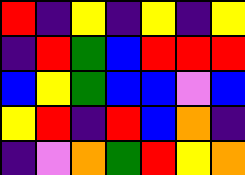[["red", "indigo", "yellow", "indigo", "yellow", "indigo", "yellow"], ["indigo", "red", "green", "blue", "red", "red", "red"], ["blue", "yellow", "green", "blue", "blue", "violet", "blue"], ["yellow", "red", "indigo", "red", "blue", "orange", "indigo"], ["indigo", "violet", "orange", "green", "red", "yellow", "orange"]]